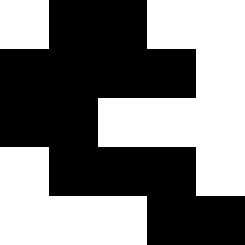[["white", "black", "black", "white", "white"], ["black", "black", "black", "black", "white"], ["black", "black", "white", "white", "white"], ["white", "black", "black", "black", "white"], ["white", "white", "white", "black", "black"]]